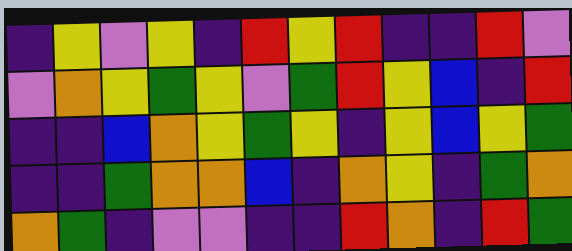[["indigo", "yellow", "violet", "yellow", "indigo", "red", "yellow", "red", "indigo", "indigo", "red", "violet"], ["violet", "orange", "yellow", "green", "yellow", "violet", "green", "red", "yellow", "blue", "indigo", "red"], ["indigo", "indigo", "blue", "orange", "yellow", "green", "yellow", "indigo", "yellow", "blue", "yellow", "green"], ["indigo", "indigo", "green", "orange", "orange", "blue", "indigo", "orange", "yellow", "indigo", "green", "orange"], ["orange", "green", "indigo", "violet", "violet", "indigo", "indigo", "red", "orange", "indigo", "red", "green"]]